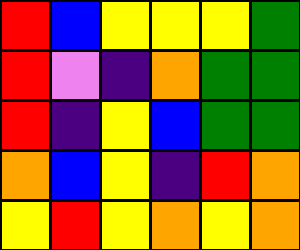[["red", "blue", "yellow", "yellow", "yellow", "green"], ["red", "violet", "indigo", "orange", "green", "green"], ["red", "indigo", "yellow", "blue", "green", "green"], ["orange", "blue", "yellow", "indigo", "red", "orange"], ["yellow", "red", "yellow", "orange", "yellow", "orange"]]